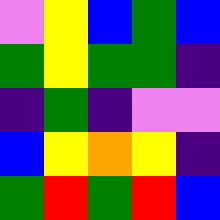[["violet", "yellow", "blue", "green", "blue"], ["green", "yellow", "green", "green", "indigo"], ["indigo", "green", "indigo", "violet", "violet"], ["blue", "yellow", "orange", "yellow", "indigo"], ["green", "red", "green", "red", "blue"]]